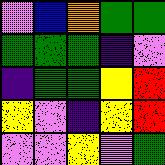[["violet", "blue", "orange", "green", "green"], ["green", "green", "green", "indigo", "violet"], ["indigo", "green", "green", "yellow", "red"], ["yellow", "violet", "indigo", "yellow", "red"], ["violet", "violet", "yellow", "violet", "green"]]